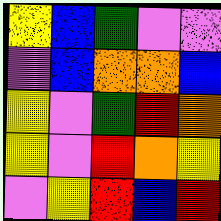[["yellow", "blue", "green", "violet", "violet"], ["violet", "blue", "orange", "orange", "blue"], ["yellow", "violet", "green", "red", "orange"], ["yellow", "violet", "red", "orange", "yellow"], ["violet", "yellow", "red", "blue", "red"]]